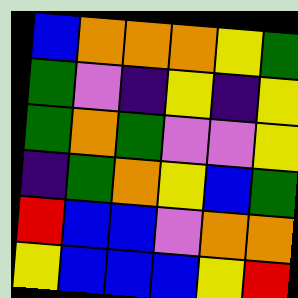[["blue", "orange", "orange", "orange", "yellow", "green"], ["green", "violet", "indigo", "yellow", "indigo", "yellow"], ["green", "orange", "green", "violet", "violet", "yellow"], ["indigo", "green", "orange", "yellow", "blue", "green"], ["red", "blue", "blue", "violet", "orange", "orange"], ["yellow", "blue", "blue", "blue", "yellow", "red"]]